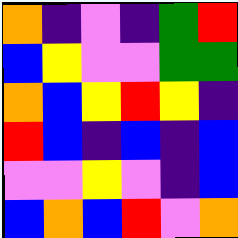[["orange", "indigo", "violet", "indigo", "green", "red"], ["blue", "yellow", "violet", "violet", "green", "green"], ["orange", "blue", "yellow", "red", "yellow", "indigo"], ["red", "blue", "indigo", "blue", "indigo", "blue"], ["violet", "violet", "yellow", "violet", "indigo", "blue"], ["blue", "orange", "blue", "red", "violet", "orange"]]